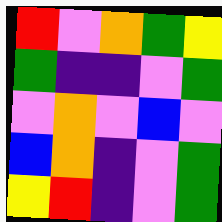[["red", "violet", "orange", "green", "yellow"], ["green", "indigo", "indigo", "violet", "green"], ["violet", "orange", "violet", "blue", "violet"], ["blue", "orange", "indigo", "violet", "green"], ["yellow", "red", "indigo", "violet", "green"]]